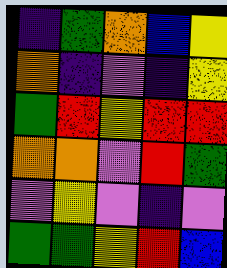[["indigo", "green", "orange", "blue", "yellow"], ["orange", "indigo", "violet", "indigo", "yellow"], ["green", "red", "yellow", "red", "red"], ["orange", "orange", "violet", "red", "green"], ["violet", "yellow", "violet", "indigo", "violet"], ["green", "green", "yellow", "red", "blue"]]